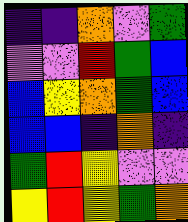[["indigo", "indigo", "orange", "violet", "green"], ["violet", "violet", "red", "green", "blue"], ["blue", "yellow", "orange", "green", "blue"], ["blue", "blue", "indigo", "orange", "indigo"], ["green", "red", "yellow", "violet", "violet"], ["yellow", "red", "yellow", "green", "orange"]]